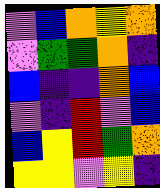[["violet", "blue", "orange", "yellow", "orange"], ["violet", "green", "green", "orange", "indigo"], ["blue", "indigo", "indigo", "orange", "blue"], ["violet", "indigo", "red", "violet", "blue"], ["blue", "yellow", "red", "green", "orange"], ["yellow", "yellow", "violet", "yellow", "indigo"]]